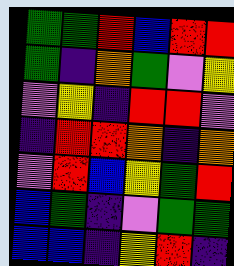[["green", "green", "red", "blue", "red", "red"], ["green", "indigo", "orange", "green", "violet", "yellow"], ["violet", "yellow", "indigo", "red", "red", "violet"], ["indigo", "red", "red", "orange", "indigo", "orange"], ["violet", "red", "blue", "yellow", "green", "red"], ["blue", "green", "indigo", "violet", "green", "green"], ["blue", "blue", "indigo", "yellow", "red", "indigo"]]